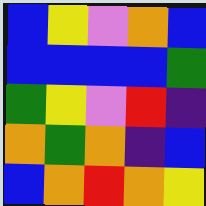[["blue", "yellow", "violet", "orange", "blue"], ["blue", "blue", "blue", "blue", "green"], ["green", "yellow", "violet", "red", "indigo"], ["orange", "green", "orange", "indigo", "blue"], ["blue", "orange", "red", "orange", "yellow"]]